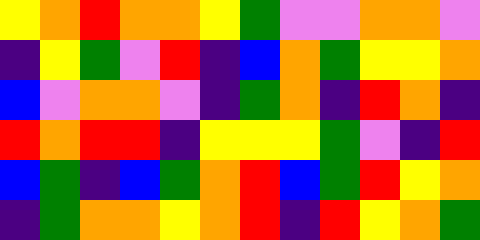[["yellow", "orange", "red", "orange", "orange", "yellow", "green", "violet", "violet", "orange", "orange", "violet"], ["indigo", "yellow", "green", "violet", "red", "indigo", "blue", "orange", "green", "yellow", "yellow", "orange"], ["blue", "violet", "orange", "orange", "violet", "indigo", "green", "orange", "indigo", "red", "orange", "indigo"], ["red", "orange", "red", "red", "indigo", "yellow", "yellow", "yellow", "green", "violet", "indigo", "red"], ["blue", "green", "indigo", "blue", "green", "orange", "red", "blue", "green", "red", "yellow", "orange"], ["indigo", "green", "orange", "orange", "yellow", "orange", "red", "indigo", "red", "yellow", "orange", "green"]]